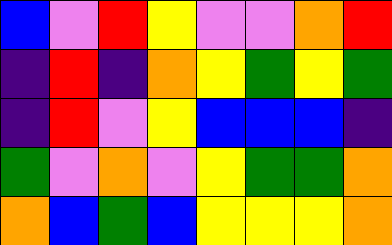[["blue", "violet", "red", "yellow", "violet", "violet", "orange", "red"], ["indigo", "red", "indigo", "orange", "yellow", "green", "yellow", "green"], ["indigo", "red", "violet", "yellow", "blue", "blue", "blue", "indigo"], ["green", "violet", "orange", "violet", "yellow", "green", "green", "orange"], ["orange", "blue", "green", "blue", "yellow", "yellow", "yellow", "orange"]]